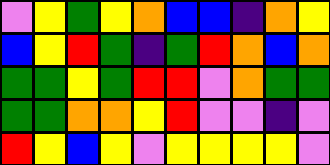[["violet", "yellow", "green", "yellow", "orange", "blue", "blue", "indigo", "orange", "yellow"], ["blue", "yellow", "red", "green", "indigo", "green", "red", "orange", "blue", "orange"], ["green", "green", "yellow", "green", "red", "red", "violet", "orange", "green", "green"], ["green", "green", "orange", "orange", "yellow", "red", "violet", "violet", "indigo", "violet"], ["red", "yellow", "blue", "yellow", "violet", "yellow", "yellow", "yellow", "yellow", "violet"]]